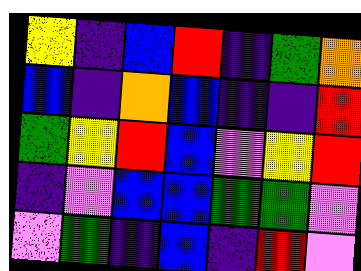[["yellow", "indigo", "blue", "red", "indigo", "green", "orange"], ["blue", "indigo", "orange", "blue", "indigo", "indigo", "red"], ["green", "yellow", "red", "blue", "violet", "yellow", "red"], ["indigo", "violet", "blue", "blue", "green", "green", "violet"], ["violet", "green", "indigo", "blue", "indigo", "red", "violet"]]